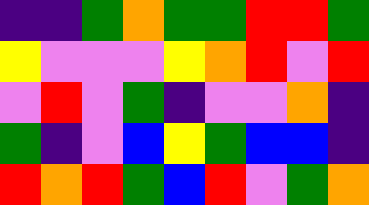[["indigo", "indigo", "green", "orange", "green", "green", "red", "red", "green"], ["yellow", "violet", "violet", "violet", "yellow", "orange", "red", "violet", "red"], ["violet", "red", "violet", "green", "indigo", "violet", "violet", "orange", "indigo"], ["green", "indigo", "violet", "blue", "yellow", "green", "blue", "blue", "indigo"], ["red", "orange", "red", "green", "blue", "red", "violet", "green", "orange"]]